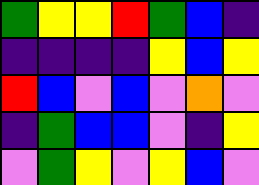[["green", "yellow", "yellow", "red", "green", "blue", "indigo"], ["indigo", "indigo", "indigo", "indigo", "yellow", "blue", "yellow"], ["red", "blue", "violet", "blue", "violet", "orange", "violet"], ["indigo", "green", "blue", "blue", "violet", "indigo", "yellow"], ["violet", "green", "yellow", "violet", "yellow", "blue", "violet"]]